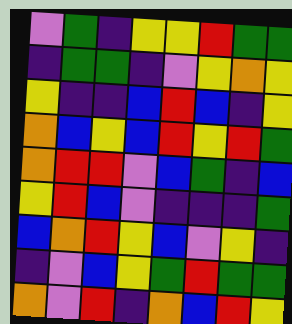[["violet", "green", "indigo", "yellow", "yellow", "red", "green", "green"], ["indigo", "green", "green", "indigo", "violet", "yellow", "orange", "yellow"], ["yellow", "indigo", "indigo", "blue", "red", "blue", "indigo", "yellow"], ["orange", "blue", "yellow", "blue", "red", "yellow", "red", "green"], ["orange", "red", "red", "violet", "blue", "green", "indigo", "blue"], ["yellow", "red", "blue", "violet", "indigo", "indigo", "indigo", "green"], ["blue", "orange", "red", "yellow", "blue", "violet", "yellow", "indigo"], ["indigo", "violet", "blue", "yellow", "green", "red", "green", "green"], ["orange", "violet", "red", "indigo", "orange", "blue", "red", "yellow"]]